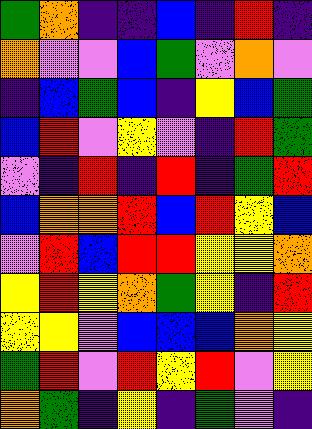[["green", "orange", "indigo", "indigo", "blue", "indigo", "red", "indigo"], ["orange", "violet", "violet", "blue", "green", "violet", "orange", "violet"], ["indigo", "blue", "green", "blue", "indigo", "yellow", "blue", "green"], ["blue", "red", "violet", "yellow", "violet", "indigo", "red", "green"], ["violet", "indigo", "red", "indigo", "red", "indigo", "green", "red"], ["blue", "orange", "orange", "red", "blue", "red", "yellow", "blue"], ["violet", "red", "blue", "red", "red", "yellow", "yellow", "orange"], ["yellow", "red", "yellow", "orange", "green", "yellow", "indigo", "red"], ["yellow", "yellow", "violet", "blue", "blue", "blue", "orange", "yellow"], ["green", "red", "violet", "red", "yellow", "red", "violet", "yellow"], ["orange", "green", "indigo", "yellow", "indigo", "green", "violet", "indigo"]]